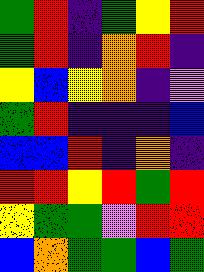[["green", "red", "indigo", "green", "yellow", "red"], ["green", "red", "indigo", "orange", "red", "indigo"], ["yellow", "blue", "yellow", "orange", "indigo", "violet"], ["green", "red", "indigo", "indigo", "indigo", "blue"], ["blue", "blue", "red", "indigo", "orange", "indigo"], ["red", "red", "yellow", "red", "green", "red"], ["yellow", "green", "green", "violet", "red", "red"], ["blue", "orange", "green", "green", "blue", "green"]]